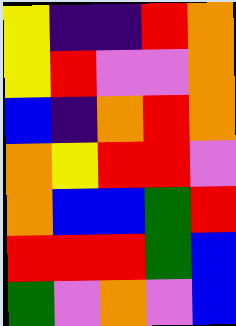[["yellow", "indigo", "indigo", "red", "orange"], ["yellow", "red", "violet", "violet", "orange"], ["blue", "indigo", "orange", "red", "orange"], ["orange", "yellow", "red", "red", "violet"], ["orange", "blue", "blue", "green", "red"], ["red", "red", "red", "green", "blue"], ["green", "violet", "orange", "violet", "blue"]]